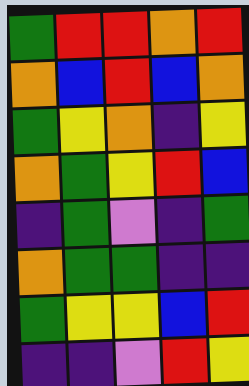[["green", "red", "red", "orange", "red"], ["orange", "blue", "red", "blue", "orange"], ["green", "yellow", "orange", "indigo", "yellow"], ["orange", "green", "yellow", "red", "blue"], ["indigo", "green", "violet", "indigo", "green"], ["orange", "green", "green", "indigo", "indigo"], ["green", "yellow", "yellow", "blue", "red"], ["indigo", "indigo", "violet", "red", "yellow"]]